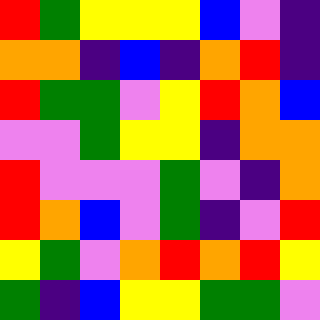[["red", "green", "yellow", "yellow", "yellow", "blue", "violet", "indigo"], ["orange", "orange", "indigo", "blue", "indigo", "orange", "red", "indigo"], ["red", "green", "green", "violet", "yellow", "red", "orange", "blue"], ["violet", "violet", "green", "yellow", "yellow", "indigo", "orange", "orange"], ["red", "violet", "violet", "violet", "green", "violet", "indigo", "orange"], ["red", "orange", "blue", "violet", "green", "indigo", "violet", "red"], ["yellow", "green", "violet", "orange", "red", "orange", "red", "yellow"], ["green", "indigo", "blue", "yellow", "yellow", "green", "green", "violet"]]